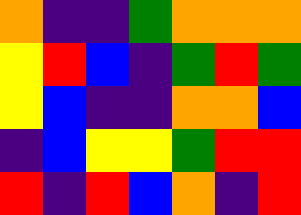[["orange", "indigo", "indigo", "green", "orange", "orange", "orange"], ["yellow", "red", "blue", "indigo", "green", "red", "green"], ["yellow", "blue", "indigo", "indigo", "orange", "orange", "blue"], ["indigo", "blue", "yellow", "yellow", "green", "red", "red"], ["red", "indigo", "red", "blue", "orange", "indigo", "red"]]